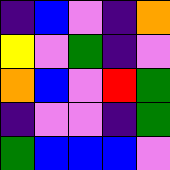[["indigo", "blue", "violet", "indigo", "orange"], ["yellow", "violet", "green", "indigo", "violet"], ["orange", "blue", "violet", "red", "green"], ["indigo", "violet", "violet", "indigo", "green"], ["green", "blue", "blue", "blue", "violet"]]